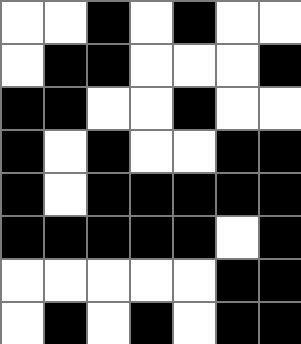[["white", "white", "black", "white", "black", "white", "white"], ["white", "black", "black", "white", "white", "white", "black"], ["black", "black", "white", "white", "black", "white", "white"], ["black", "white", "black", "white", "white", "black", "black"], ["black", "white", "black", "black", "black", "black", "black"], ["black", "black", "black", "black", "black", "white", "black"], ["white", "white", "white", "white", "white", "black", "black"], ["white", "black", "white", "black", "white", "black", "black"]]